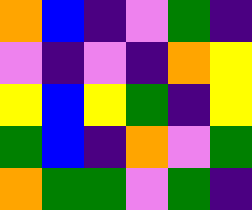[["orange", "blue", "indigo", "violet", "green", "indigo"], ["violet", "indigo", "violet", "indigo", "orange", "yellow"], ["yellow", "blue", "yellow", "green", "indigo", "yellow"], ["green", "blue", "indigo", "orange", "violet", "green"], ["orange", "green", "green", "violet", "green", "indigo"]]